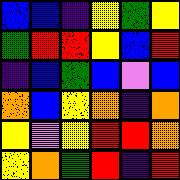[["blue", "blue", "indigo", "yellow", "green", "yellow"], ["green", "red", "red", "yellow", "blue", "red"], ["indigo", "blue", "green", "blue", "violet", "blue"], ["orange", "blue", "yellow", "orange", "indigo", "orange"], ["yellow", "violet", "yellow", "red", "red", "orange"], ["yellow", "orange", "green", "red", "indigo", "red"]]